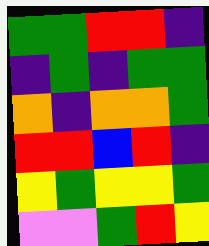[["green", "green", "red", "red", "indigo"], ["indigo", "green", "indigo", "green", "green"], ["orange", "indigo", "orange", "orange", "green"], ["red", "red", "blue", "red", "indigo"], ["yellow", "green", "yellow", "yellow", "green"], ["violet", "violet", "green", "red", "yellow"]]